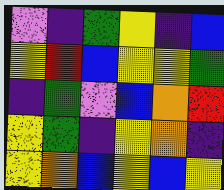[["violet", "indigo", "green", "yellow", "indigo", "blue"], ["yellow", "red", "blue", "yellow", "yellow", "green"], ["indigo", "green", "violet", "blue", "orange", "red"], ["yellow", "green", "indigo", "yellow", "orange", "indigo"], ["yellow", "orange", "blue", "yellow", "blue", "yellow"]]